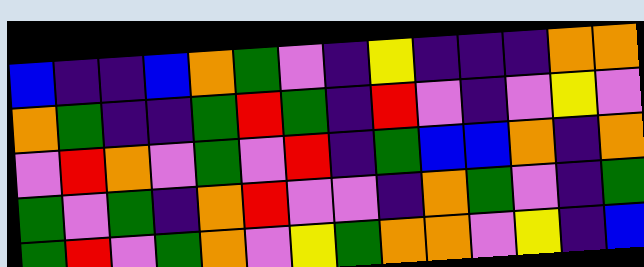[["blue", "indigo", "indigo", "blue", "orange", "green", "violet", "indigo", "yellow", "indigo", "indigo", "indigo", "orange", "orange"], ["orange", "green", "indigo", "indigo", "green", "red", "green", "indigo", "red", "violet", "indigo", "violet", "yellow", "violet"], ["violet", "red", "orange", "violet", "green", "violet", "red", "indigo", "green", "blue", "blue", "orange", "indigo", "orange"], ["green", "violet", "green", "indigo", "orange", "red", "violet", "violet", "indigo", "orange", "green", "violet", "indigo", "green"], ["green", "red", "violet", "green", "orange", "violet", "yellow", "green", "orange", "orange", "violet", "yellow", "indigo", "blue"]]